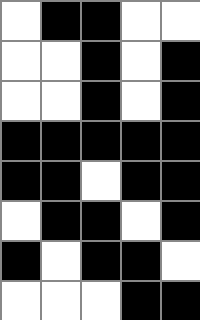[["white", "black", "black", "white", "white"], ["white", "white", "black", "white", "black"], ["white", "white", "black", "white", "black"], ["black", "black", "black", "black", "black"], ["black", "black", "white", "black", "black"], ["white", "black", "black", "white", "black"], ["black", "white", "black", "black", "white"], ["white", "white", "white", "black", "black"]]